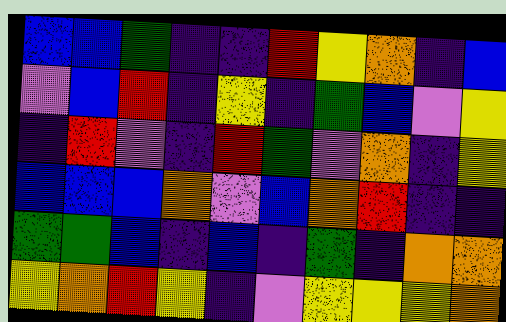[["blue", "blue", "green", "indigo", "indigo", "red", "yellow", "orange", "indigo", "blue"], ["violet", "blue", "red", "indigo", "yellow", "indigo", "green", "blue", "violet", "yellow"], ["indigo", "red", "violet", "indigo", "red", "green", "violet", "orange", "indigo", "yellow"], ["blue", "blue", "blue", "orange", "violet", "blue", "orange", "red", "indigo", "indigo"], ["green", "green", "blue", "indigo", "blue", "indigo", "green", "indigo", "orange", "orange"], ["yellow", "orange", "red", "yellow", "indigo", "violet", "yellow", "yellow", "yellow", "orange"]]